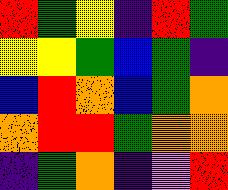[["red", "green", "yellow", "indigo", "red", "green"], ["yellow", "yellow", "green", "blue", "green", "indigo"], ["blue", "red", "orange", "blue", "green", "orange"], ["orange", "red", "red", "green", "orange", "orange"], ["indigo", "green", "orange", "indigo", "violet", "red"]]